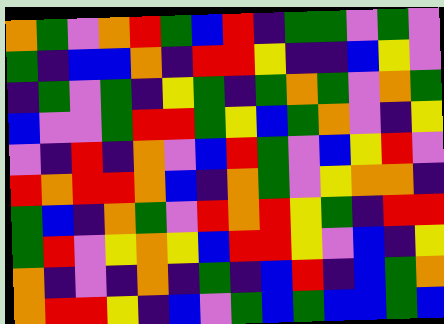[["orange", "green", "violet", "orange", "red", "green", "blue", "red", "indigo", "green", "green", "violet", "green", "violet"], ["green", "indigo", "blue", "blue", "orange", "indigo", "red", "red", "yellow", "indigo", "indigo", "blue", "yellow", "violet"], ["indigo", "green", "violet", "green", "indigo", "yellow", "green", "indigo", "green", "orange", "green", "violet", "orange", "green"], ["blue", "violet", "violet", "green", "red", "red", "green", "yellow", "blue", "green", "orange", "violet", "indigo", "yellow"], ["violet", "indigo", "red", "indigo", "orange", "violet", "blue", "red", "green", "violet", "blue", "yellow", "red", "violet"], ["red", "orange", "red", "red", "orange", "blue", "indigo", "orange", "green", "violet", "yellow", "orange", "orange", "indigo"], ["green", "blue", "indigo", "orange", "green", "violet", "red", "orange", "red", "yellow", "green", "indigo", "red", "red"], ["green", "red", "violet", "yellow", "orange", "yellow", "blue", "red", "red", "yellow", "violet", "blue", "indigo", "yellow"], ["orange", "indigo", "violet", "indigo", "orange", "indigo", "green", "indigo", "blue", "red", "indigo", "blue", "green", "orange"], ["orange", "red", "red", "yellow", "indigo", "blue", "violet", "green", "blue", "green", "blue", "blue", "green", "blue"]]